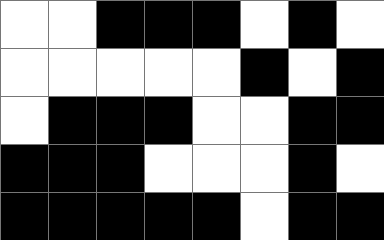[["white", "white", "black", "black", "black", "white", "black", "white"], ["white", "white", "white", "white", "white", "black", "white", "black"], ["white", "black", "black", "black", "white", "white", "black", "black"], ["black", "black", "black", "white", "white", "white", "black", "white"], ["black", "black", "black", "black", "black", "white", "black", "black"]]